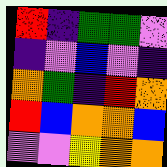[["red", "indigo", "green", "green", "violet"], ["indigo", "violet", "blue", "violet", "indigo"], ["orange", "green", "indigo", "red", "orange"], ["red", "blue", "orange", "orange", "blue"], ["violet", "violet", "yellow", "orange", "orange"]]